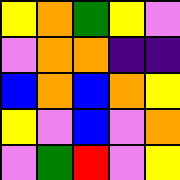[["yellow", "orange", "green", "yellow", "violet"], ["violet", "orange", "orange", "indigo", "indigo"], ["blue", "orange", "blue", "orange", "yellow"], ["yellow", "violet", "blue", "violet", "orange"], ["violet", "green", "red", "violet", "yellow"]]